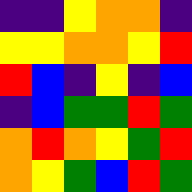[["indigo", "indigo", "yellow", "orange", "orange", "indigo"], ["yellow", "yellow", "orange", "orange", "yellow", "red"], ["red", "blue", "indigo", "yellow", "indigo", "blue"], ["indigo", "blue", "green", "green", "red", "green"], ["orange", "red", "orange", "yellow", "green", "red"], ["orange", "yellow", "green", "blue", "red", "green"]]